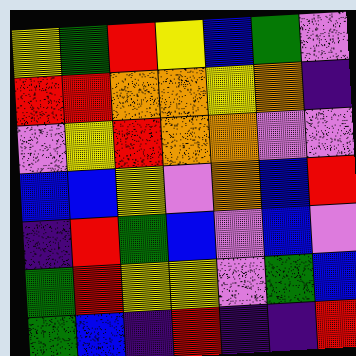[["yellow", "green", "red", "yellow", "blue", "green", "violet"], ["red", "red", "orange", "orange", "yellow", "orange", "indigo"], ["violet", "yellow", "red", "orange", "orange", "violet", "violet"], ["blue", "blue", "yellow", "violet", "orange", "blue", "red"], ["indigo", "red", "green", "blue", "violet", "blue", "violet"], ["green", "red", "yellow", "yellow", "violet", "green", "blue"], ["green", "blue", "indigo", "red", "indigo", "indigo", "red"]]